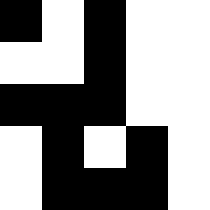[["black", "white", "black", "white", "white"], ["white", "white", "black", "white", "white"], ["black", "black", "black", "white", "white"], ["white", "black", "white", "black", "white"], ["white", "black", "black", "black", "white"]]